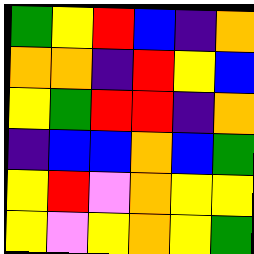[["green", "yellow", "red", "blue", "indigo", "orange"], ["orange", "orange", "indigo", "red", "yellow", "blue"], ["yellow", "green", "red", "red", "indigo", "orange"], ["indigo", "blue", "blue", "orange", "blue", "green"], ["yellow", "red", "violet", "orange", "yellow", "yellow"], ["yellow", "violet", "yellow", "orange", "yellow", "green"]]